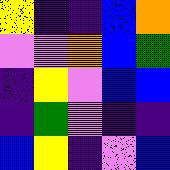[["yellow", "indigo", "indigo", "blue", "orange"], ["violet", "violet", "orange", "blue", "green"], ["indigo", "yellow", "violet", "blue", "blue"], ["indigo", "green", "violet", "indigo", "indigo"], ["blue", "yellow", "indigo", "violet", "blue"]]